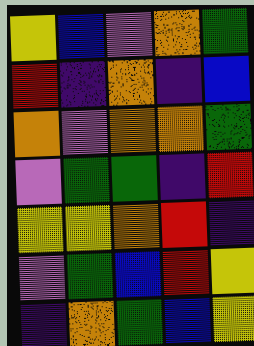[["yellow", "blue", "violet", "orange", "green"], ["red", "indigo", "orange", "indigo", "blue"], ["orange", "violet", "orange", "orange", "green"], ["violet", "green", "green", "indigo", "red"], ["yellow", "yellow", "orange", "red", "indigo"], ["violet", "green", "blue", "red", "yellow"], ["indigo", "orange", "green", "blue", "yellow"]]